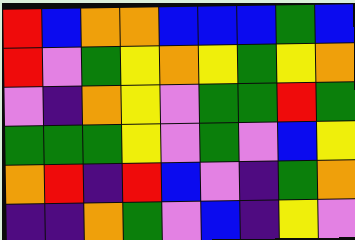[["red", "blue", "orange", "orange", "blue", "blue", "blue", "green", "blue"], ["red", "violet", "green", "yellow", "orange", "yellow", "green", "yellow", "orange"], ["violet", "indigo", "orange", "yellow", "violet", "green", "green", "red", "green"], ["green", "green", "green", "yellow", "violet", "green", "violet", "blue", "yellow"], ["orange", "red", "indigo", "red", "blue", "violet", "indigo", "green", "orange"], ["indigo", "indigo", "orange", "green", "violet", "blue", "indigo", "yellow", "violet"]]